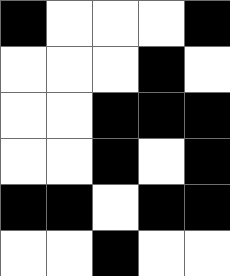[["black", "white", "white", "white", "black"], ["white", "white", "white", "black", "white"], ["white", "white", "black", "black", "black"], ["white", "white", "black", "white", "black"], ["black", "black", "white", "black", "black"], ["white", "white", "black", "white", "white"]]